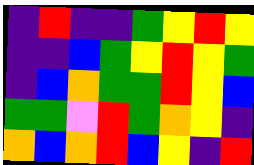[["indigo", "red", "indigo", "indigo", "green", "yellow", "red", "yellow"], ["indigo", "indigo", "blue", "green", "yellow", "red", "yellow", "green"], ["indigo", "blue", "orange", "green", "green", "red", "yellow", "blue"], ["green", "green", "violet", "red", "green", "orange", "yellow", "indigo"], ["orange", "blue", "orange", "red", "blue", "yellow", "indigo", "red"]]